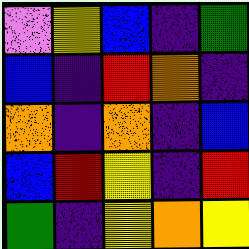[["violet", "yellow", "blue", "indigo", "green"], ["blue", "indigo", "red", "orange", "indigo"], ["orange", "indigo", "orange", "indigo", "blue"], ["blue", "red", "yellow", "indigo", "red"], ["green", "indigo", "yellow", "orange", "yellow"]]